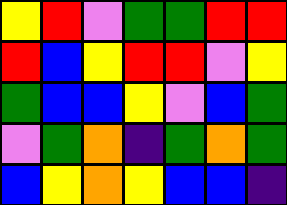[["yellow", "red", "violet", "green", "green", "red", "red"], ["red", "blue", "yellow", "red", "red", "violet", "yellow"], ["green", "blue", "blue", "yellow", "violet", "blue", "green"], ["violet", "green", "orange", "indigo", "green", "orange", "green"], ["blue", "yellow", "orange", "yellow", "blue", "blue", "indigo"]]